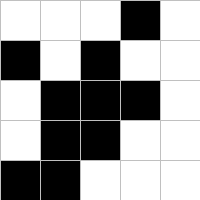[["white", "white", "white", "black", "white"], ["black", "white", "black", "white", "white"], ["white", "black", "black", "black", "white"], ["white", "black", "black", "white", "white"], ["black", "black", "white", "white", "white"]]